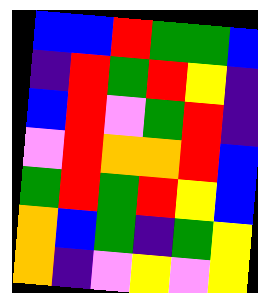[["blue", "blue", "red", "green", "green", "blue"], ["indigo", "red", "green", "red", "yellow", "indigo"], ["blue", "red", "violet", "green", "red", "indigo"], ["violet", "red", "orange", "orange", "red", "blue"], ["green", "red", "green", "red", "yellow", "blue"], ["orange", "blue", "green", "indigo", "green", "yellow"], ["orange", "indigo", "violet", "yellow", "violet", "yellow"]]